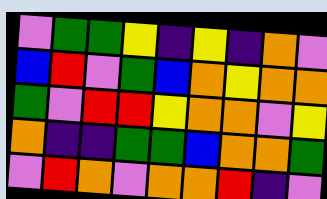[["violet", "green", "green", "yellow", "indigo", "yellow", "indigo", "orange", "violet"], ["blue", "red", "violet", "green", "blue", "orange", "yellow", "orange", "orange"], ["green", "violet", "red", "red", "yellow", "orange", "orange", "violet", "yellow"], ["orange", "indigo", "indigo", "green", "green", "blue", "orange", "orange", "green"], ["violet", "red", "orange", "violet", "orange", "orange", "red", "indigo", "violet"]]